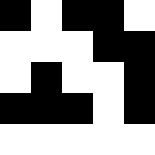[["black", "white", "black", "black", "white"], ["white", "white", "white", "black", "black"], ["white", "black", "white", "white", "black"], ["black", "black", "black", "white", "black"], ["white", "white", "white", "white", "white"]]